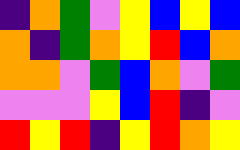[["indigo", "orange", "green", "violet", "yellow", "blue", "yellow", "blue"], ["orange", "indigo", "green", "orange", "yellow", "red", "blue", "orange"], ["orange", "orange", "violet", "green", "blue", "orange", "violet", "green"], ["violet", "violet", "violet", "yellow", "blue", "red", "indigo", "violet"], ["red", "yellow", "red", "indigo", "yellow", "red", "orange", "yellow"]]